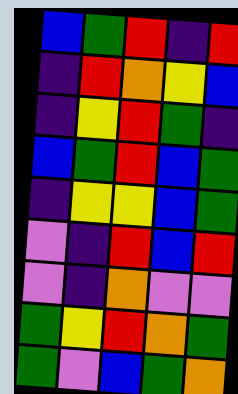[["blue", "green", "red", "indigo", "red"], ["indigo", "red", "orange", "yellow", "blue"], ["indigo", "yellow", "red", "green", "indigo"], ["blue", "green", "red", "blue", "green"], ["indigo", "yellow", "yellow", "blue", "green"], ["violet", "indigo", "red", "blue", "red"], ["violet", "indigo", "orange", "violet", "violet"], ["green", "yellow", "red", "orange", "green"], ["green", "violet", "blue", "green", "orange"]]